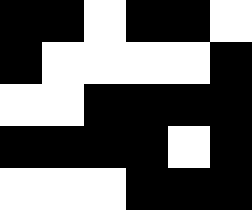[["black", "black", "white", "black", "black", "white"], ["black", "white", "white", "white", "white", "black"], ["white", "white", "black", "black", "black", "black"], ["black", "black", "black", "black", "white", "black"], ["white", "white", "white", "black", "black", "black"]]